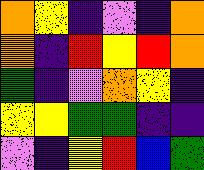[["orange", "yellow", "indigo", "violet", "indigo", "orange"], ["orange", "indigo", "red", "yellow", "red", "orange"], ["green", "indigo", "violet", "orange", "yellow", "indigo"], ["yellow", "yellow", "green", "green", "indigo", "indigo"], ["violet", "indigo", "yellow", "red", "blue", "green"]]